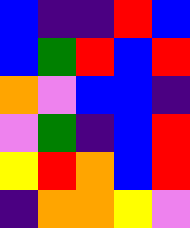[["blue", "indigo", "indigo", "red", "blue"], ["blue", "green", "red", "blue", "red"], ["orange", "violet", "blue", "blue", "indigo"], ["violet", "green", "indigo", "blue", "red"], ["yellow", "red", "orange", "blue", "red"], ["indigo", "orange", "orange", "yellow", "violet"]]